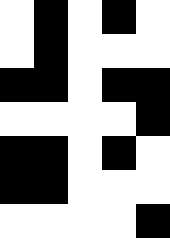[["white", "black", "white", "black", "white"], ["white", "black", "white", "white", "white"], ["black", "black", "white", "black", "black"], ["white", "white", "white", "white", "black"], ["black", "black", "white", "black", "white"], ["black", "black", "white", "white", "white"], ["white", "white", "white", "white", "black"]]